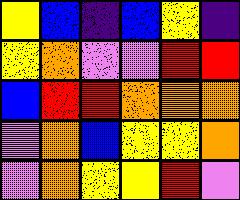[["yellow", "blue", "indigo", "blue", "yellow", "indigo"], ["yellow", "orange", "violet", "violet", "red", "red"], ["blue", "red", "red", "orange", "orange", "orange"], ["violet", "orange", "blue", "yellow", "yellow", "orange"], ["violet", "orange", "yellow", "yellow", "red", "violet"]]